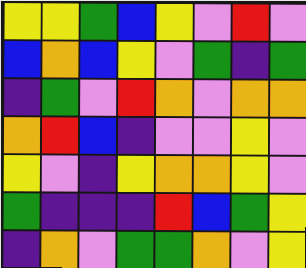[["yellow", "yellow", "green", "blue", "yellow", "violet", "red", "violet"], ["blue", "orange", "blue", "yellow", "violet", "green", "indigo", "green"], ["indigo", "green", "violet", "red", "orange", "violet", "orange", "orange"], ["orange", "red", "blue", "indigo", "violet", "violet", "yellow", "violet"], ["yellow", "violet", "indigo", "yellow", "orange", "orange", "yellow", "violet"], ["green", "indigo", "indigo", "indigo", "red", "blue", "green", "yellow"], ["indigo", "orange", "violet", "green", "green", "orange", "violet", "yellow"]]